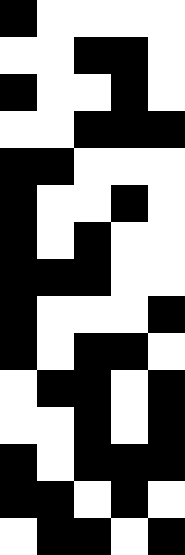[["black", "white", "white", "white", "white"], ["white", "white", "black", "black", "white"], ["black", "white", "white", "black", "white"], ["white", "white", "black", "black", "black"], ["black", "black", "white", "white", "white"], ["black", "white", "white", "black", "white"], ["black", "white", "black", "white", "white"], ["black", "black", "black", "white", "white"], ["black", "white", "white", "white", "black"], ["black", "white", "black", "black", "white"], ["white", "black", "black", "white", "black"], ["white", "white", "black", "white", "black"], ["black", "white", "black", "black", "black"], ["black", "black", "white", "black", "white"], ["white", "black", "black", "white", "black"]]